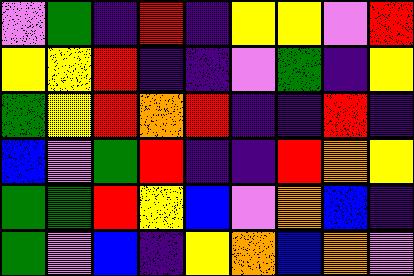[["violet", "green", "indigo", "red", "indigo", "yellow", "yellow", "violet", "red"], ["yellow", "yellow", "red", "indigo", "indigo", "violet", "green", "indigo", "yellow"], ["green", "yellow", "red", "orange", "red", "indigo", "indigo", "red", "indigo"], ["blue", "violet", "green", "red", "indigo", "indigo", "red", "orange", "yellow"], ["green", "green", "red", "yellow", "blue", "violet", "orange", "blue", "indigo"], ["green", "violet", "blue", "indigo", "yellow", "orange", "blue", "orange", "violet"]]